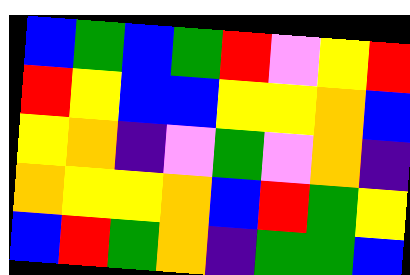[["blue", "green", "blue", "green", "red", "violet", "yellow", "red"], ["red", "yellow", "blue", "blue", "yellow", "yellow", "orange", "blue"], ["yellow", "orange", "indigo", "violet", "green", "violet", "orange", "indigo"], ["orange", "yellow", "yellow", "orange", "blue", "red", "green", "yellow"], ["blue", "red", "green", "orange", "indigo", "green", "green", "blue"]]